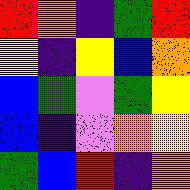[["red", "orange", "indigo", "green", "red"], ["yellow", "indigo", "yellow", "blue", "orange"], ["blue", "green", "violet", "green", "yellow"], ["blue", "indigo", "violet", "orange", "yellow"], ["green", "blue", "red", "indigo", "orange"]]